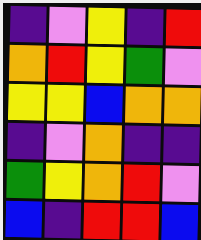[["indigo", "violet", "yellow", "indigo", "red"], ["orange", "red", "yellow", "green", "violet"], ["yellow", "yellow", "blue", "orange", "orange"], ["indigo", "violet", "orange", "indigo", "indigo"], ["green", "yellow", "orange", "red", "violet"], ["blue", "indigo", "red", "red", "blue"]]